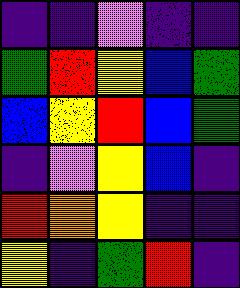[["indigo", "indigo", "violet", "indigo", "indigo"], ["green", "red", "yellow", "blue", "green"], ["blue", "yellow", "red", "blue", "green"], ["indigo", "violet", "yellow", "blue", "indigo"], ["red", "orange", "yellow", "indigo", "indigo"], ["yellow", "indigo", "green", "red", "indigo"]]